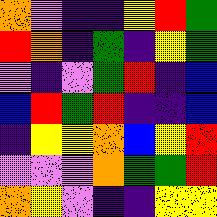[["orange", "violet", "indigo", "indigo", "yellow", "red", "green"], ["red", "orange", "indigo", "green", "indigo", "yellow", "green"], ["violet", "indigo", "violet", "green", "red", "indigo", "blue"], ["blue", "red", "green", "red", "indigo", "indigo", "blue"], ["indigo", "yellow", "yellow", "orange", "blue", "yellow", "red"], ["violet", "violet", "violet", "orange", "green", "green", "red"], ["orange", "yellow", "violet", "indigo", "indigo", "yellow", "yellow"]]